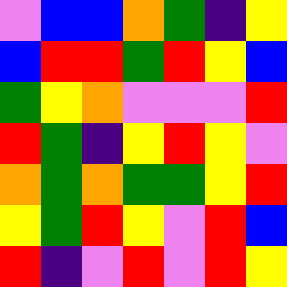[["violet", "blue", "blue", "orange", "green", "indigo", "yellow"], ["blue", "red", "red", "green", "red", "yellow", "blue"], ["green", "yellow", "orange", "violet", "violet", "violet", "red"], ["red", "green", "indigo", "yellow", "red", "yellow", "violet"], ["orange", "green", "orange", "green", "green", "yellow", "red"], ["yellow", "green", "red", "yellow", "violet", "red", "blue"], ["red", "indigo", "violet", "red", "violet", "red", "yellow"]]